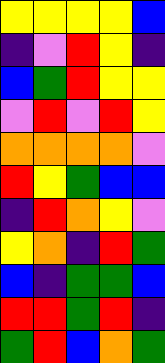[["yellow", "yellow", "yellow", "yellow", "blue"], ["indigo", "violet", "red", "yellow", "indigo"], ["blue", "green", "red", "yellow", "yellow"], ["violet", "red", "violet", "red", "yellow"], ["orange", "orange", "orange", "orange", "violet"], ["red", "yellow", "green", "blue", "blue"], ["indigo", "red", "orange", "yellow", "violet"], ["yellow", "orange", "indigo", "red", "green"], ["blue", "indigo", "green", "green", "blue"], ["red", "red", "green", "red", "indigo"], ["green", "red", "blue", "orange", "green"]]